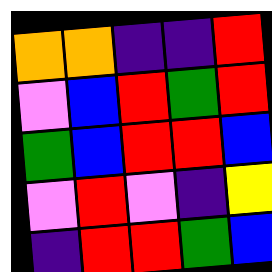[["orange", "orange", "indigo", "indigo", "red"], ["violet", "blue", "red", "green", "red"], ["green", "blue", "red", "red", "blue"], ["violet", "red", "violet", "indigo", "yellow"], ["indigo", "red", "red", "green", "blue"]]